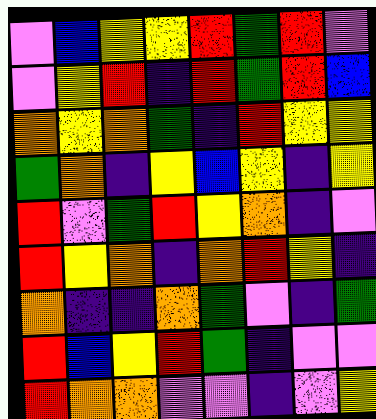[["violet", "blue", "yellow", "yellow", "red", "green", "red", "violet"], ["violet", "yellow", "red", "indigo", "red", "green", "red", "blue"], ["orange", "yellow", "orange", "green", "indigo", "red", "yellow", "yellow"], ["green", "orange", "indigo", "yellow", "blue", "yellow", "indigo", "yellow"], ["red", "violet", "green", "red", "yellow", "orange", "indigo", "violet"], ["red", "yellow", "orange", "indigo", "orange", "red", "yellow", "indigo"], ["orange", "indigo", "indigo", "orange", "green", "violet", "indigo", "green"], ["red", "blue", "yellow", "red", "green", "indigo", "violet", "violet"], ["red", "orange", "orange", "violet", "violet", "indigo", "violet", "yellow"]]